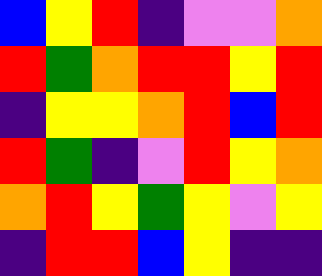[["blue", "yellow", "red", "indigo", "violet", "violet", "orange"], ["red", "green", "orange", "red", "red", "yellow", "red"], ["indigo", "yellow", "yellow", "orange", "red", "blue", "red"], ["red", "green", "indigo", "violet", "red", "yellow", "orange"], ["orange", "red", "yellow", "green", "yellow", "violet", "yellow"], ["indigo", "red", "red", "blue", "yellow", "indigo", "indigo"]]